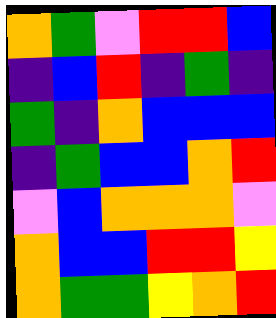[["orange", "green", "violet", "red", "red", "blue"], ["indigo", "blue", "red", "indigo", "green", "indigo"], ["green", "indigo", "orange", "blue", "blue", "blue"], ["indigo", "green", "blue", "blue", "orange", "red"], ["violet", "blue", "orange", "orange", "orange", "violet"], ["orange", "blue", "blue", "red", "red", "yellow"], ["orange", "green", "green", "yellow", "orange", "red"]]